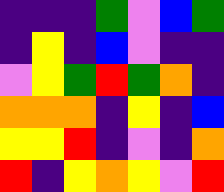[["indigo", "indigo", "indigo", "green", "violet", "blue", "green"], ["indigo", "yellow", "indigo", "blue", "violet", "indigo", "indigo"], ["violet", "yellow", "green", "red", "green", "orange", "indigo"], ["orange", "orange", "orange", "indigo", "yellow", "indigo", "blue"], ["yellow", "yellow", "red", "indigo", "violet", "indigo", "orange"], ["red", "indigo", "yellow", "orange", "yellow", "violet", "red"]]